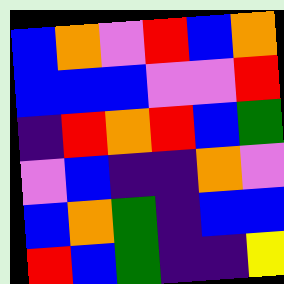[["blue", "orange", "violet", "red", "blue", "orange"], ["blue", "blue", "blue", "violet", "violet", "red"], ["indigo", "red", "orange", "red", "blue", "green"], ["violet", "blue", "indigo", "indigo", "orange", "violet"], ["blue", "orange", "green", "indigo", "blue", "blue"], ["red", "blue", "green", "indigo", "indigo", "yellow"]]